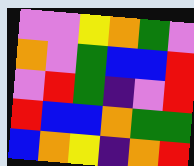[["violet", "violet", "yellow", "orange", "green", "violet"], ["orange", "violet", "green", "blue", "blue", "red"], ["violet", "red", "green", "indigo", "violet", "red"], ["red", "blue", "blue", "orange", "green", "green"], ["blue", "orange", "yellow", "indigo", "orange", "red"]]